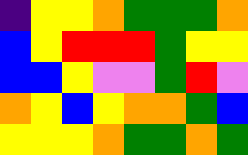[["indigo", "yellow", "yellow", "orange", "green", "green", "green", "orange"], ["blue", "yellow", "red", "red", "red", "green", "yellow", "yellow"], ["blue", "blue", "yellow", "violet", "violet", "green", "red", "violet"], ["orange", "yellow", "blue", "yellow", "orange", "orange", "green", "blue"], ["yellow", "yellow", "yellow", "orange", "green", "green", "orange", "green"]]